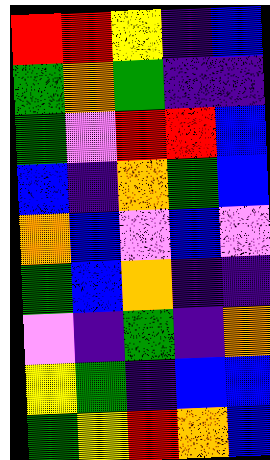[["red", "red", "yellow", "indigo", "blue"], ["green", "orange", "green", "indigo", "indigo"], ["green", "violet", "red", "red", "blue"], ["blue", "indigo", "orange", "green", "blue"], ["orange", "blue", "violet", "blue", "violet"], ["green", "blue", "orange", "indigo", "indigo"], ["violet", "indigo", "green", "indigo", "orange"], ["yellow", "green", "indigo", "blue", "blue"], ["green", "yellow", "red", "orange", "blue"]]